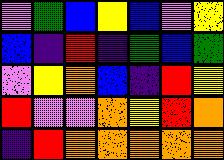[["violet", "green", "blue", "yellow", "blue", "violet", "yellow"], ["blue", "indigo", "red", "indigo", "green", "blue", "green"], ["violet", "yellow", "orange", "blue", "indigo", "red", "yellow"], ["red", "violet", "violet", "orange", "yellow", "red", "orange"], ["indigo", "red", "orange", "orange", "orange", "orange", "orange"]]